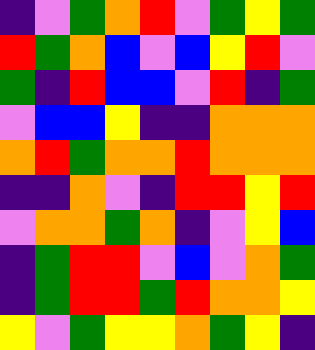[["indigo", "violet", "green", "orange", "red", "violet", "green", "yellow", "green"], ["red", "green", "orange", "blue", "violet", "blue", "yellow", "red", "violet"], ["green", "indigo", "red", "blue", "blue", "violet", "red", "indigo", "green"], ["violet", "blue", "blue", "yellow", "indigo", "indigo", "orange", "orange", "orange"], ["orange", "red", "green", "orange", "orange", "red", "orange", "orange", "orange"], ["indigo", "indigo", "orange", "violet", "indigo", "red", "red", "yellow", "red"], ["violet", "orange", "orange", "green", "orange", "indigo", "violet", "yellow", "blue"], ["indigo", "green", "red", "red", "violet", "blue", "violet", "orange", "green"], ["indigo", "green", "red", "red", "green", "red", "orange", "orange", "yellow"], ["yellow", "violet", "green", "yellow", "yellow", "orange", "green", "yellow", "indigo"]]